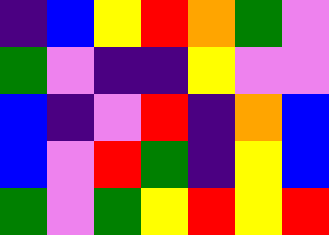[["indigo", "blue", "yellow", "red", "orange", "green", "violet"], ["green", "violet", "indigo", "indigo", "yellow", "violet", "violet"], ["blue", "indigo", "violet", "red", "indigo", "orange", "blue"], ["blue", "violet", "red", "green", "indigo", "yellow", "blue"], ["green", "violet", "green", "yellow", "red", "yellow", "red"]]